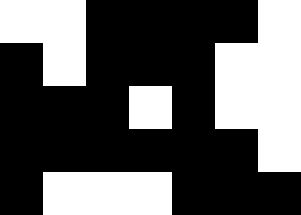[["white", "white", "black", "black", "black", "black", "white"], ["black", "white", "black", "black", "black", "white", "white"], ["black", "black", "black", "white", "black", "white", "white"], ["black", "black", "black", "black", "black", "black", "white"], ["black", "white", "white", "white", "black", "black", "black"]]